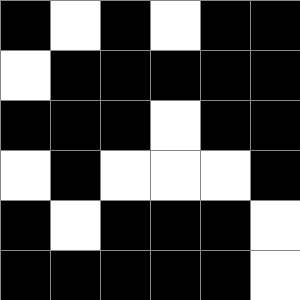[["black", "white", "black", "white", "black", "black"], ["white", "black", "black", "black", "black", "black"], ["black", "black", "black", "white", "black", "black"], ["white", "black", "white", "white", "white", "black"], ["black", "white", "black", "black", "black", "white"], ["black", "black", "black", "black", "black", "white"]]